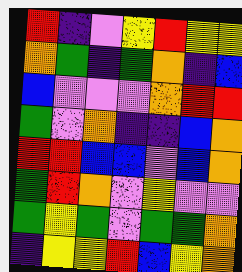[["red", "indigo", "violet", "yellow", "red", "yellow", "yellow"], ["orange", "green", "indigo", "green", "orange", "indigo", "blue"], ["blue", "violet", "violet", "violet", "orange", "red", "red"], ["green", "violet", "orange", "indigo", "indigo", "blue", "orange"], ["red", "red", "blue", "blue", "violet", "blue", "orange"], ["green", "red", "orange", "violet", "yellow", "violet", "violet"], ["green", "yellow", "green", "violet", "green", "green", "orange"], ["indigo", "yellow", "yellow", "red", "blue", "yellow", "orange"]]